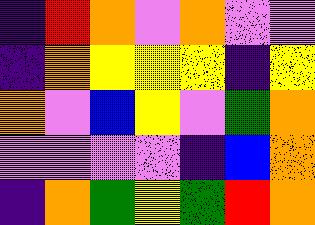[["indigo", "red", "orange", "violet", "orange", "violet", "violet"], ["indigo", "orange", "yellow", "yellow", "yellow", "indigo", "yellow"], ["orange", "violet", "blue", "yellow", "violet", "green", "orange"], ["violet", "violet", "violet", "violet", "indigo", "blue", "orange"], ["indigo", "orange", "green", "yellow", "green", "red", "orange"]]